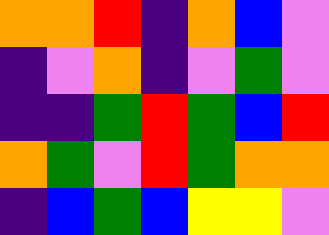[["orange", "orange", "red", "indigo", "orange", "blue", "violet"], ["indigo", "violet", "orange", "indigo", "violet", "green", "violet"], ["indigo", "indigo", "green", "red", "green", "blue", "red"], ["orange", "green", "violet", "red", "green", "orange", "orange"], ["indigo", "blue", "green", "blue", "yellow", "yellow", "violet"]]